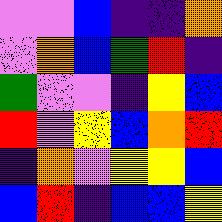[["violet", "violet", "blue", "indigo", "indigo", "orange"], ["violet", "orange", "blue", "green", "red", "indigo"], ["green", "violet", "violet", "indigo", "yellow", "blue"], ["red", "violet", "yellow", "blue", "orange", "red"], ["indigo", "orange", "violet", "yellow", "yellow", "blue"], ["blue", "red", "indigo", "blue", "blue", "yellow"]]